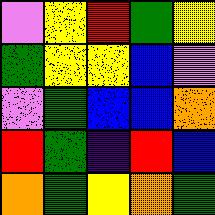[["violet", "yellow", "red", "green", "yellow"], ["green", "yellow", "yellow", "blue", "violet"], ["violet", "green", "blue", "blue", "orange"], ["red", "green", "indigo", "red", "blue"], ["orange", "green", "yellow", "orange", "green"]]